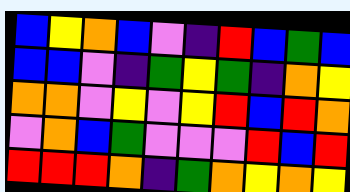[["blue", "yellow", "orange", "blue", "violet", "indigo", "red", "blue", "green", "blue"], ["blue", "blue", "violet", "indigo", "green", "yellow", "green", "indigo", "orange", "yellow"], ["orange", "orange", "violet", "yellow", "violet", "yellow", "red", "blue", "red", "orange"], ["violet", "orange", "blue", "green", "violet", "violet", "violet", "red", "blue", "red"], ["red", "red", "red", "orange", "indigo", "green", "orange", "yellow", "orange", "yellow"]]